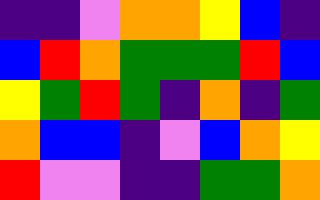[["indigo", "indigo", "violet", "orange", "orange", "yellow", "blue", "indigo"], ["blue", "red", "orange", "green", "green", "green", "red", "blue"], ["yellow", "green", "red", "green", "indigo", "orange", "indigo", "green"], ["orange", "blue", "blue", "indigo", "violet", "blue", "orange", "yellow"], ["red", "violet", "violet", "indigo", "indigo", "green", "green", "orange"]]